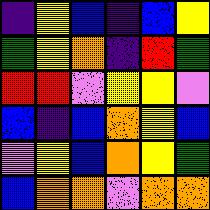[["indigo", "yellow", "blue", "indigo", "blue", "yellow"], ["green", "yellow", "orange", "indigo", "red", "green"], ["red", "red", "violet", "yellow", "yellow", "violet"], ["blue", "indigo", "blue", "orange", "yellow", "blue"], ["violet", "yellow", "blue", "orange", "yellow", "green"], ["blue", "orange", "orange", "violet", "orange", "orange"]]